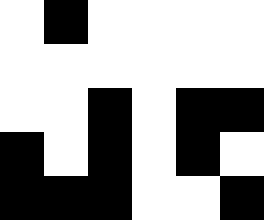[["white", "black", "white", "white", "white", "white"], ["white", "white", "white", "white", "white", "white"], ["white", "white", "black", "white", "black", "black"], ["black", "white", "black", "white", "black", "white"], ["black", "black", "black", "white", "white", "black"]]